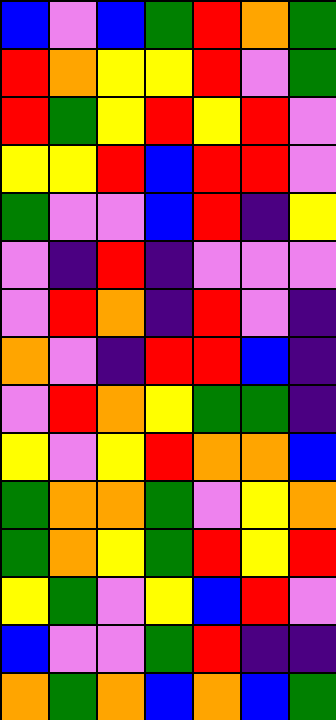[["blue", "violet", "blue", "green", "red", "orange", "green"], ["red", "orange", "yellow", "yellow", "red", "violet", "green"], ["red", "green", "yellow", "red", "yellow", "red", "violet"], ["yellow", "yellow", "red", "blue", "red", "red", "violet"], ["green", "violet", "violet", "blue", "red", "indigo", "yellow"], ["violet", "indigo", "red", "indigo", "violet", "violet", "violet"], ["violet", "red", "orange", "indigo", "red", "violet", "indigo"], ["orange", "violet", "indigo", "red", "red", "blue", "indigo"], ["violet", "red", "orange", "yellow", "green", "green", "indigo"], ["yellow", "violet", "yellow", "red", "orange", "orange", "blue"], ["green", "orange", "orange", "green", "violet", "yellow", "orange"], ["green", "orange", "yellow", "green", "red", "yellow", "red"], ["yellow", "green", "violet", "yellow", "blue", "red", "violet"], ["blue", "violet", "violet", "green", "red", "indigo", "indigo"], ["orange", "green", "orange", "blue", "orange", "blue", "green"]]